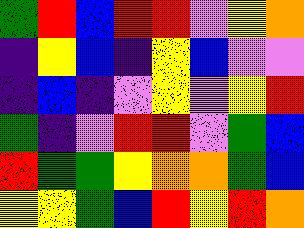[["green", "red", "blue", "red", "red", "violet", "yellow", "orange"], ["indigo", "yellow", "blue", "indigo", "yellow", "blue", "violet", "violet"], ["indigo", "blue", "indigo", "violet", "yellow", "violet", "yellow", "red"], ["green", "indigo", "violet", "red", "red", "violet", "green", "blue"], ["red", "green", "green", "yellow", "orange", "orange", "green", "blue"], ["yellow", "yellow", "green", "blue", "red", "yellow", "red", "orange"]]